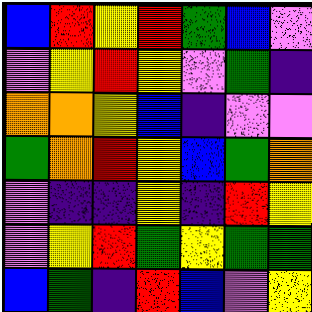[["blue", "red", "yellow", "red", "green", "blue", "violet"], ["violet", "yellow", "red", "yellow", "violet", "green", "indigo"], ["orange", "orange", "yellow", "blue", "indigo", "violet", "violet"], ["green", "orange", "red", "yellow", "blue", "green", "orange"], ["violet", "indigo", "indigo", "yellow", "indigo", "red", "yellow"], ["violet", "yellow", "red", "green", "yellow", "green", "green"], ["blue", "green", "indigo", "red", "blue", "violet", "yellow"]]